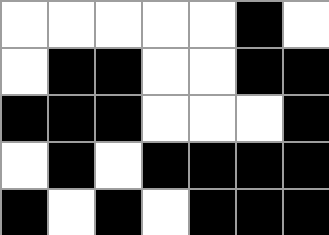[["white", "white", "white", "white", "white", "black", "white"], ["white", "black", "black", "white", "white", "black", "black"], ["black", "black", "black", "white", "white", "white", "black"], ["white", "black", "white", "black", "black", "black", "black"], ["black", "white", "black", "white", "black", "black", "black"]]